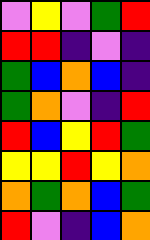[["violet", "yellow", "violet", "green", "red"], ["red", "red", "indigo", "violet", "indigo"], ["green", "blue", "orange", "blue", "indigo"], ["green", "orange", "violet", "indigo", "red"], ["red", "blue", "yellow", "red", "green"], ["yellow", "yellow", "red", "yellow", "orange"], ["orange", "green", "orange", "blue", "green"], ["red", "violet", "indigo", "blue", "orange"]]